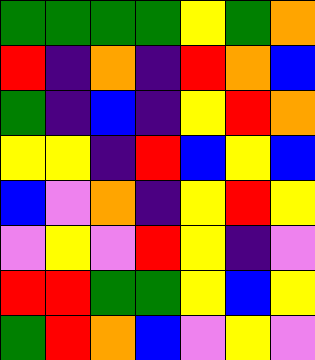[["green", "green", "green", "green", "yellow", "green", "orange"], ["red", "indigo", "orange", "indigo", "red", "orange", "blue"], ["green", "indigo", "blue", "indigo", "yellow", "red", "orange"], ["yellow", "yellow", "indigo", "red", "blue", "yellow", "blue"], ["blue", "violet", "orange", "indigo", "yellow", "red", "yellow"], ["violet", "yellow", "violet", "red", "yellow", "indigo", "violet"], ["red", "red", "green", "green", "yellow", "blue", "yellow"], ["green", "red", "orange", "blue", "violet", "yellow", "violet"]]